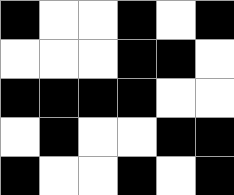[["black", "white", "white", "black", "white", "black"], ["white", "white", "white", "black", "black", "white"], ["black", "black", "black", "black", "white", "white"], ["white", "black", "white", "white", "black", "black"], ["black", "white", "white", "black", "white", "black"]]